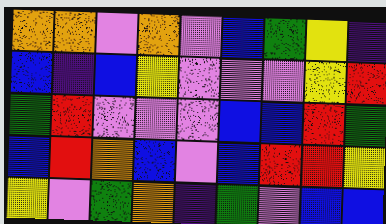[["orange", "orange", "violet", "orange", "violet", "blue", "green", "yellow", "indigo"], ["blue", "indigo", "blue", "yellow", "violet", "violet", "violet", "yellow", "red"], ["green", "red", "violet", "violet", "violet", "blue", "blue", "red", "green"], ["blue", "red", "orange", "blue", "violet", "blue", "red", "red", "yellow"], ["yellow", "violet", "green", "orange", "indigo", "green", "violet", "blue", "blue"]]